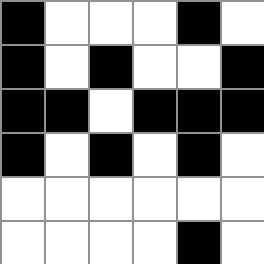[["black", "white", "white", "white", "black", "white"], ["black", "white", "black", "white", "white", "black"], ["black", "black", "white", "black", "black", "black"], ["black", "white", "black", "white", "black", "white"], ["white", "white", "white", "white", "white", "white"], ["white", "white", "white", "white", "black", "white"]]